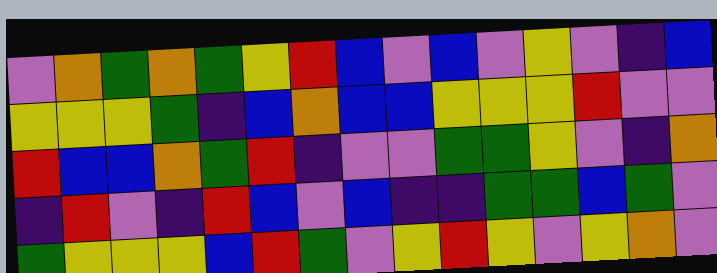[["violet", "orange", "green", "orange", "green", "yellow", "red", "blue", "violet", "blue", "violet", "yellow", "violet", "indigo", "blue"], ["yellow", "yellow", "yellow", "green", "indigo", "blue", "orange", "blue", "blue", "yellow", "yellow", "yellow", "red", "violet", "violet"], ["red", "blue", "blue", "orange", "green", "red", "indigo", "violet", "violet", "green", "green", "yellow", "violet", "indigo", "orange"], ["indigo", "red", "violet", "indigo", "red", "blue", "violet", "blue", "indigo", "indigo", "green", "green", "blue", "green", "violet"], ["green", "yellow", "yellow", "yellow", "blue", "red", "green", "violet", "yellow", "red", "yellow", "violet", "yellow", "orange", "violet"]]